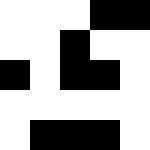[["white", "white", "white", "black", "black"], ["white", "white", "black", "white", "white"], ["black", "white", "black", "black", "white"], ["white", "white", "white", "white", "white"], ["white", "black", "black", "black", "white"]]